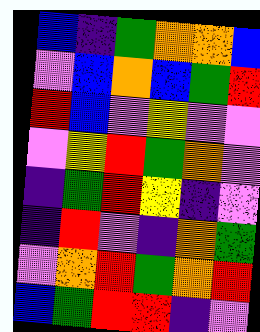[["blue", "indigo", "green", "orange", "orange", "blue"], ["violet", "blue", "orange", "blue", "green", "red"], ["red", "blue", "violet", "yellow", "violet", "violet"], ["violet", "yellow", "red", "green", "orange", "violet"], ["indigo", "green", "red", "yellow", "indigo", "violet"], ["indigo", "red", "violet", "indigo", "orange", "green"], ["violet", "orange", "red", "green", "orange", "red"], ["blue", "green", "red", "red", "indigo", "violet"]]